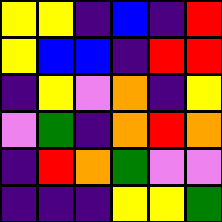[["yellow", "yellow", "indigo", "blue", "indigo", "red"], ["yellow", "blue", "blue", "indigo", "red", "red"], ["indigo", "yellow", "violet", "orange", "indigo", "yellow"], ["violet", "green", "indigo", "orange", "red", "orange"], ["indigo", "red", "orange", "green", "violet", "violet"], ["indigo", "indigo", "indigo", "yellow", "yellow", "green"]]